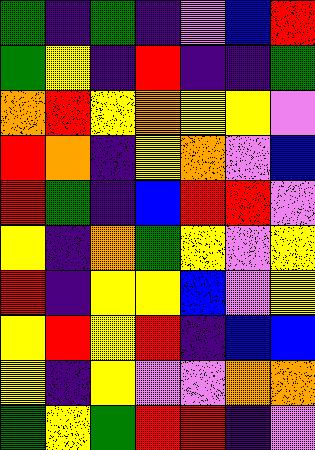[["green", "indigo", "green", "indigo", "violet", "blue", "red"], ["green", "yellow", "indigo", "red", "indigo", "indigo", "green"], ["orange", "red", "yellow", "orange", "yellow", "yellow", "violet"], ["red", "orange", "indigo", "yellow", "orange", "violet", "blue"], ["red", "green", "indigo", "blue", "red", "red", "violet"], ["yellow", "indigo", "orange", "green", "yellow", "violet", "yellow"], ["red", "indigo", "yellow", "yellow", "blue", "violet", "yellow"], ["yellow", "red", "yellow", "red", "indigo", "blue", "blue"], ["yellow", "indigo", "yellow", "violet", "violet", "orange", "orange"], ["green", "yellow", "green", "red", "red", "indigo", "violet"]]